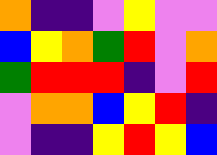[["orange", "indigo", "indigo", "violet", "yellow", "violet", "violet"], ["blue", "yellow", "orange", "green", "red", "violet", "orange"], ["green", "red", "red", "red", "indigo", "violet", "red"], ["violet", "orange", "orange", "blue", "yellow", "red", "indigo"], ["violet", "indigo", "indigo", "yellow", "red", "yellow", "blue"]]